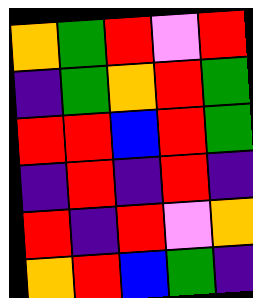[["orange", "green", "red", "violet", "red"], ["indigo", "green", "orange", "red", "green"], ["red", "red", "blue", "red", "green"], ["indigo", "red", "indigo", "red", "indigo"], ["red", "indigo", "red", "violet", "orange"], ["orange", "red", "blue", "green", "indigo"]]